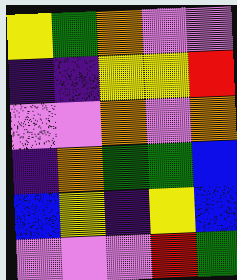[["yellow", "green", "orange", "violet", "violet"], ["indigo", "indigo", "yellow", "yellow", "red"], ["violet", "violet", "orange", "violet", "orange"], ["indigo", "orange", "green", "green", "blue"], ["blue", "yellow", "indigo", "yellow", "blue"], ["violet", "violet", "violet", "red", "green"]]